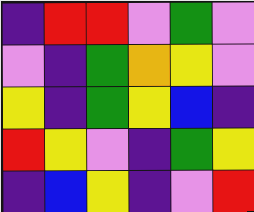[["indigo", "red", "red", "violet", "green", "violet"], ["violet", "indigo", "green", "orange", "yellow", "violet"], ["yellow", "indigo", "green", "yellow", "blue", "indigo"], ["red", "yellow", "violet", "indigo", "green", "yellow"], ["indigo", "blue", "yellow", "indigo", "violet", "red"]]